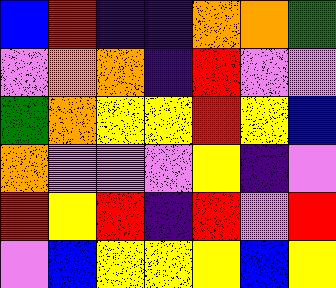[["blue", "red", "indigo", "indigo", "orange", "orange", "green"], ["violet", "orange", "orange", "indigo", "red", "violet", "violet"], ["green", "orange", "yellow", "yellow", "red", "yellow", "blue"], ["orange", "violet", "violet", "violet", "yellow", "indigo", "violet"], ["red", "yellow", "red", "indigo", "red", "violet", "red"], ["violet", "blue", "yellow", "yellow", "yellow", "blue", "yellow"]]